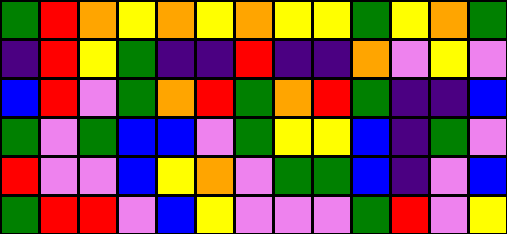[["green", "red", "orange", "yellow", "orange", "yellow", "orange", "yellow", "yellow", "green", "yellow", "orange", "green"], ["indigo", "red", "yellow", "green", "indigo", "indigo", "red", "indigo", "indigo", "orange", "violet", "yellow", "violet"], ["blue", "red", "violet", "green", "orange", "red", "green", "orange", "red", "green", "indigo", "indigo", "blue"], ["green", "violet", "green", "blue", "blue", "violet", "green", "yellow", "yellow", "blue", "indigo", "green", "violet"], ["red", "violet", "violet", "blue", "yellow", "orange", "violet", "green", "green", "blue", "indigo", "violet", "blue"], ["green", "red", "red", "violet", "blue", "yellow", "violet", "violet", "violet", "green", "red", "violet", "yellow"]]